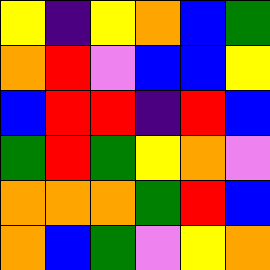[["yellow", "indigo", "yellow", "orange", "blue", "green"], ["orange", "red", "violet", "blue", "blue", "yellow"], ["blue", "red", "red", "indigo", "red", "blue"], ["green", "red", "green", "yellow", "orange", "violet"], ["orange", "orange", "orange", "green", "red", "blue"], ["orange", "blue", "green", "violet", "yellow", "orange"]]